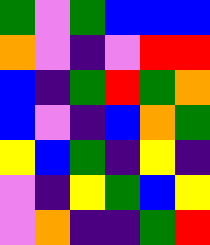[["green", "violet", "green", "blue", "blue", "blue"], ["orange", "violet", "indigo", "violet", "red", "red"], ["blue", "indigo", "green", "red", "green", "orange"], ["blue", "violet", "indigo", "blue", "orange", "green"], ["yellow", "blue", "green", "indigo", "yellow", "indigo"], ["violet", "indigo", "yellow", "green", "blue", "yellow"], ["violet", "orange", "indigo", "indigo", "green", "red"]]